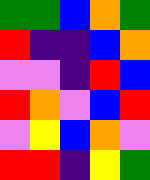[["green", "green", "blue", "orange", "green"], ["red", "indigo", "indigo", "blue", "orange"], ["violet", "violet", "indigo", "red", "blue"], ["red", "orange", "violet", "blue", "red"], ["violet", "yellow", "blue", "orange", "violet"], ["red", "red", "indigo", "yellow", "green"]]